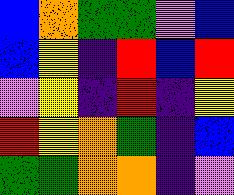[["blue", "orange", "green", "green", "violet", "blue"], ["blue", "yellow", "indigo", "red", "blue", "red"], ["violet", "yellow", "indigo", "red", "indigo", "yellow"], ["red", "yellow", "orange", "green", "indigo", "blue"], ["green", "green", "orange", "orange", "indigo", "violet"]]